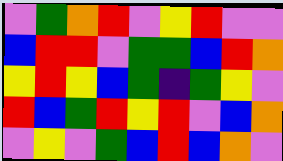[["violet", "green", "orange", "red", "violet", "yellow", "red", "violet", "violet"], ["blue", "red", "red", "violet", "green", "green", "blue", "red", "orange"], ["yellow", "red", "yellow", "blue", "green", "indigo", "green", "yellow", "violet"], ["red", "blue", "green", "red", "yellow", "red", "violet", "blue", "orange"], ["violet", "yellow", "violet", "green", "blue", "red", "blue", "orange", "violet"]]